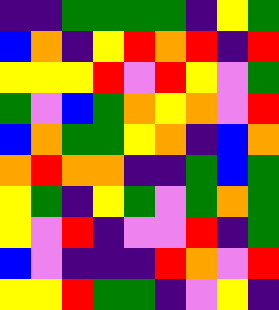[["indigo", "indigo", "green", "green", "green", "green", "indigo", "yellow", "green"], ["blue", "orange", "indigo", "yellow", "red", "orange", "red", "indigo", "red"], ["yellow", "yellow", "yellow", "red", "violet", "red", "yellow", "violet", "green"], ["green", "violet", "blue", "green", "orange", "yellow", "orange", "violet", "red"], ["blue", "orange", "green", "green", "yellow", "orange", "indigo", "blue", "orange"], ["orange", "red", "orange", "orange", "indigo", "indigo", "green", "blue", "green"], ["yellow", "green", "indigo", "yellow", "green", "violet", "green", "orange", "green"], ["yellow", "violet", "red", "indigo", "violet", "violet", "red", "indigo", "green"], ["blue", "violet", "indigo", "indigo", "indigo", "red", "orange", "violet", "red"], ["yellow", "yellow", "red", "green", "green", "indigo", "violet", "yellow", "indigo"]]